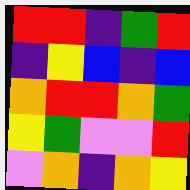[["red", "red", "indigo", "green", "red"], ["indigo", "yellow", "blue", "indigo", "blue"], ["orange", "red", "red", "orange", "green"], ["yellow", "green", "violet", "violet", "red"], ["violet", "orange", "indigo", "orange", "yellow"]]